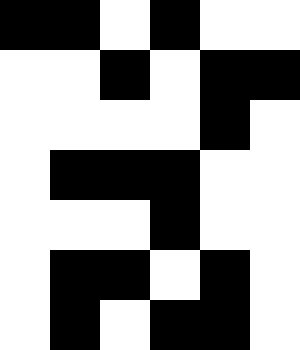[["black", "black", "white", "black", "white", "white"], ["white", "white", "black", "white", "black", "black"], ["white", "white", "white", "white", "black", "white"], ["white", "black", "black", "black", "white", "white"], ["white", "white", "white", "black", "white", "white"], ["white", "black", "black", "white", "black", "white"], ["white", "black", "white", "black", "black", "white"]]